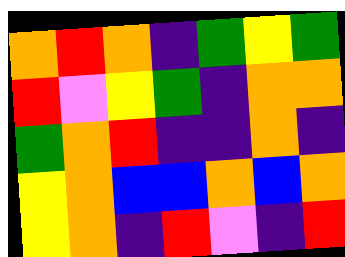[["orange", "red", "orange", "indigo", "green", "yellow", "green"], ["red", "violet", "yellow", "green", "indigo", "orange", "orange"], ["green", "orange", "red", "indigo", "indigo", "orange", "indigo"], ["yellow", "orange", "blue", "blue", "orange", "blue", "orange"], ["yellow", "orange", "indigo", "red", "violet", "indigo", "red"]]